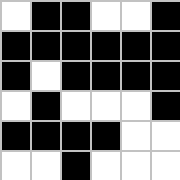[["white", "black", "black", "white", "white", "black"], ["black", "black", "black", "black", "black", "black"], ["black", "white", "black", "black", "black", "black"], ["white", "black", "white", "white", "white", "black"], ["black", "black", "black", "black", "white", "white"], ["white", "white", "black", "white", "white", "white"]]